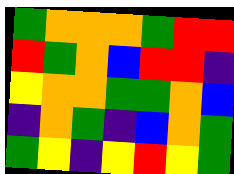[["green", "orange", "orange", "orange", "green", "red", "red"], ["red", "green", "orange", "blue", "red", "red", "indigo"], ["yellow", "orange", "orange", "green", "green", "orange", "blue"], ["indigo", "orange", "green", "indigo", "blue", "orange", "green"], ["green", "yellow", "indigo", "yellow", "red", "yellow", "green"]]